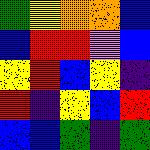[["green", "yellow", "orange", "orange", "blue"], ["blue", "red", "red", "violet", "blue"], ["yellow", "red", "blue", "yellow", "indigo"], ["red", "indigo", "yellow", "blue", "red"], ["blue", "blue", "green", "indigo", "green"]]